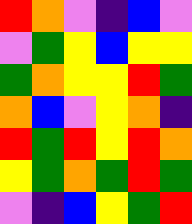[["red", "orange", "violet", "indigo", "blue", "violet"], ["violet", "green", "yellow", "blue", "yellow", "yellow"], ["green", "orange", "yellow", "yellow", "red", "green"], ["orange", "blue", "violet", "yellow", "orange", "indigo"], ["red", "green", "red", "yellow", "red", "orange"], ["yellow", "green", "orange", "green", "red", "green"], ["violet", "indigo", "blue", "yellow", "green", "red"]]